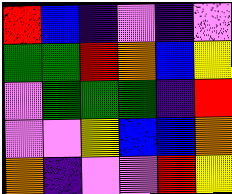[["red", "blue", "indigo", "violet", "indigo", "violet"], ["green", "green", "red", "orange", "blue", "yellow"], ["violet", "green", "green", "green", "indigo", "red"], ["violet", "violet", "yellow", "blue", "blue", "orange"], ["orange", "indigo", "violet", "violet", "red", "yellow"]]